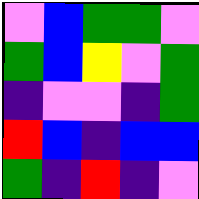[["violet", "blue", "green", "green", "violet"], ["green", "blue", "yellow", "violet", "green"], ["indigo", "violet", "violet", "indigo", "green"], ["red", "blue", "indigo", "blue", "blue"], ["green", "indigo", "red", "indigo", "violet"]]